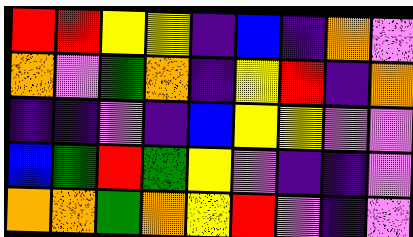[["red", "red", "yellow", "yellow", "indigo", "blue", "indigo", "orange", "violet"], ["orange", "violet", "green", "orange", "indigo", "yellow", "red", "indigo", "orange"], ["indigo", "indigo", "violet", "indigo", "blue", "yellow", "yellow", "violet", "violet"], ["blue", "green", "red", "green", "yellow", "violet", "indigo", "indigo", "violet"], ["orange", "orange", "green", "orange", "yellow", "red", "violet", "indigo", "violet"]]